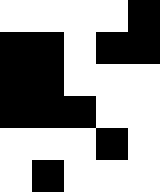[["white", "white", "white", "white", "black"], ["black", "black", "white", "black", "black"], ["black", "black", "white", "white", "white"], ["black", "black", "black", "white", "white"], ["white", "white", "white", "black", "white"], ["white", "black", "white", "white", "white"]]